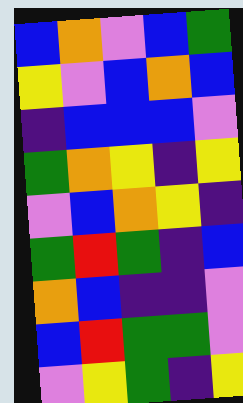[["blue", "orange", "violet", "blue", "green"], ["yellow", "violet", "blue", "orange", "blue"], ["indigo", "blue", "blue", "blue", "violet"], ["green", "orange", "yellow", "indigo", "yellow"], ["violet", "blue", "orange", "yellow", "indigo"], ["green", "red", "green", "indigo", "blue"], ["orange", "blue", "indigo", "indigo", "violet"], ["blue", "red", "green", "green", "violet"], ["violet", "yellow", "green", "indigo", "yellow"]]